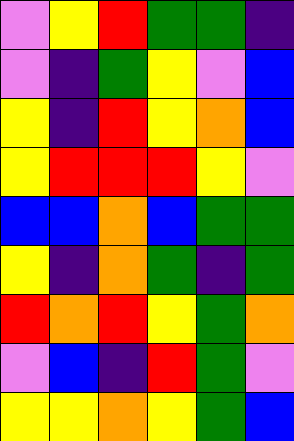[["violet", "yellow", "red", "green", "green", "indigo"], ["violet", "indigo", "green", "yellow", "violet", "blue"], ["yellow", "indigo", "red", "yellow", "orange", "blue"], ["yellow", "red", "red", "red", "yellow", "violet"], ["blue", "blue", "orange", "blue", "green", "green"], ["yellow", "indigo", "orange", "green", "indigo", "green"], ["red", "orange", "red", "yellow", "green", "orange"], ["violet", "blue", "indigo", "red", "green", "violet"], ["yellow", "yellow", "orange", "yellow", "green", "blue"]]